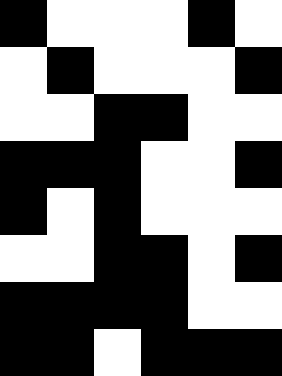[["black", "white", "white", "white", "black", "white"], ["white", "black", "white", "white", "white", "black"], ["white", "white", "black", "black", "white", "white"], ["black", "black", "black", "white", "white", "black"], ["black", "white", "black", "white", "white", "white"], ["white", "white", "black", "black", "white", "black"], ["black", "black", "black", "black", "white", "white"], ["black", "black", "white", "black", "black", "black"]]